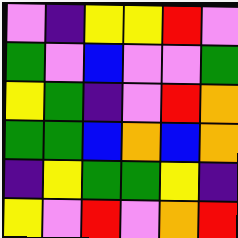[["violet", "indigo", "yellow", "yellow", "red", "violet"], ["green", "violet", "blue", "violet", "violet", "green"], ["yellow", "green", "indigo", "violet", "red", "orange"], ["green", "green", "blue", "orange", "blue", "orange"], ["indigo", "yellow", "green", "green", "yellow", "indigo"], ["yellow", "violet", "red", "violet", "orange", "red"]]